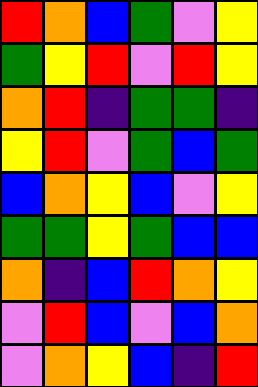[["red", "orange", "blue", "green", "violet", "yellow"], ["green", "yellow", "red", "violet", "red", "yellow"], ["orange", "red", "indigo", "green", "green", "indigo"], ["yellow", "red", "violet", "green", "blue", "green"], ["blue", "orange", "yellow", "blue", "violet", "yellow"], ["green", "green", "yellow", "green", "blue", "blue"], ["orange", "indigo", "blue", "red", "orange", "yellow"], ["violet", "red", "blue", "violet", "blue", "orange"], ["violet", "orange", "yellow", "blue", "indigo", "red"]]